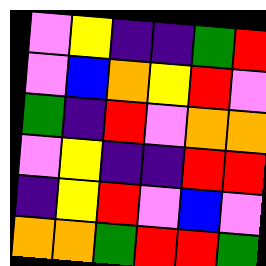[["violet", "yellow", "indigo", "indigo", "green", "red"], ["violet", "blue", "orange", "yellow", "red", "violet"], ["green", "indigo", "red", "violet", "orange", "orange"], ["violet", "yellow", "indigo", "indigo", "red", "red"], ["indigo", "yellow", "red", "violet", "blue", "violet"], ["orange", "orange", "green", "red", "red", "green"]]